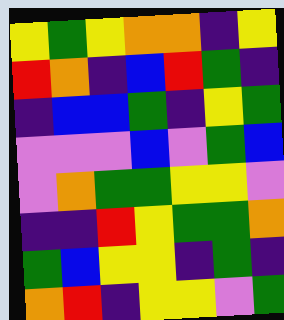[["yellow", "green", "yellow", "orange", "orange", "indigo", "yellow"], ["red", "orange", "indigo", "blue", "red", "green", "indigo"], ["indigo", "blue", "blue", "green", "indigo", "yellow", "green"], ["violet", "violet", "violet", "blue", "violet", "green", "blue"], ["violet", "orange", "green", "green", "yellow", "yellow", "violet"], ["indigo", "indigo", "red", "yellow", "green", "green", "orange"], ["green", "blue", "yellow", "yellow", "indigo", "green", "indigo"], ["orange", "red", "indigo", "yellow", "yellow", "violet", "green"]]